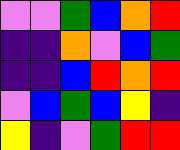[["violet", "violet", "green", "blue", "orange", "red"], ["indigo", "indigo", "orange", "violet", "blue", "green"], ["indigo", "indigo", "blue", "red", "orange", "red"], ["violet", "blue", "green", "blue", "yellow", "indigo"], ["yellow", "indigo", "violet", "green", "red", "red"]]